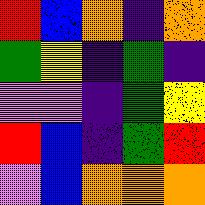[["red", "blue", "orange", "indigo", "orange"], ["green", "yellow", "indigo", "green", "indigo"], ["violet", "violet", "indigo", "green", "yellow"], ["red", "blue", "indigo", "green", "red"], ["violet", "blue", "orange", "orange", "orange"]]